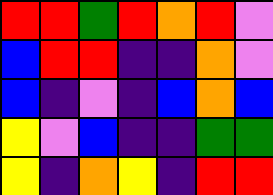[["red", "red", "green", "red", "orange", "red", "violet"], ["blue", "red", "red", "indigo", "indigo", "orange", "violet"], ["blue", "indigo", "violet", "indigo", "blue", "orange", "blue"], ["yellow", "violet", "blue", "indigo", "indigo", "green", "green"], ["yellow", "indigo", "orange", "yellow", "indigo", "red", "red"]]